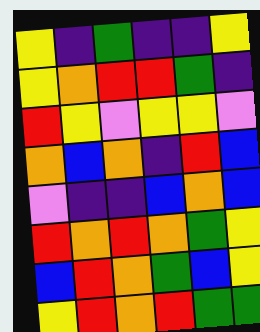[["yellow", "indigo", "green", "indigo", "indigo", "yellow"], ["yellow", "orange", "red", "red", "green", "indigo"], ["red", "yellow", "violet", "yellow", "yellow", "violet"], ["orange", "blue", "orange", "indigo", "red", "blue"], ["violet", "indigo", "indigo", "blue", "orange", "blue"], ["red", "orange", "red", "orange", "green", "yellow"], ["blue", "red", "orange", "green", "blue", "yellow"], ["yellow", "red", "orange", "red", "green", "green"]]